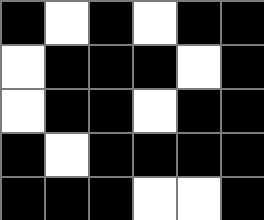[["black", "white", "black", "white", "black", "black"], ["white", "black", "black", "black", "white", "black"], ["white", "black", "black", "white", "black", "black"], ["black", "white", "black", "black", "black", "black"], ["black", "black", "black", "white", "white", "black"]]